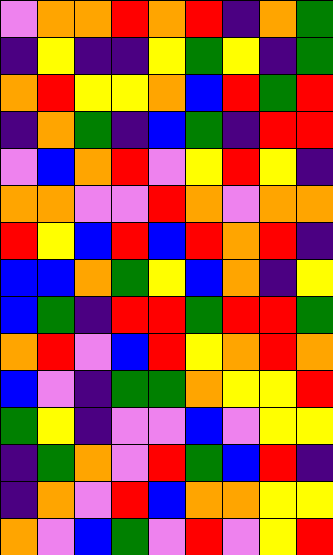[["violet", "orange", "orange", "red", "orange", "red", "indigo", "orange", "green"], ["indigo", "yellow", "indigo", "indigo", "yellow", "green", "yellow", "indigo", "green"], ["orange", "red", "yellow", "yellow", "orange", "blue", "red", "green", "red"], ["indigo", "orange", "green", "indigo", "blue", "green", "indigo", "red", "red"], ["violet", "blue", "orange", "red", "violet", "yellow", "red", "yellow", "indigo"], ["orange", "orange", "violet", "violet", "red", "orange", "violet", "orange", "orange"], ["red", "yellow", "blue", "red", "blue", "red", "orange", "red", "indigo"], ["blue", "blue", "orange", "green", "yellow", "blue", "orange", "indigo", "yellow"], ["blue", "green", "indigo", "red", "red", "green", "red", "red", "green"], ["orange", "red", "violet", "blue", "red", "yellow", "orange", "red", "orange"], ["blue", "violet", "indigo", "green", "green", "orange", "yellow", "yellow", "red"], ["green", "yellow", "indigo", "violet", "violet", "blue", "violet", "yellow", "yellow"], ["indigo", "green", "orange", "violet", "red", "green", "blue", "red", "indigo"], ["indigo", "orange", "violet", "red", "blue", "orange", "orange", "yellow", "yellow"], ["orange", "violet", "blue", "green", "violet", "red", "violet", "yellow", "red"]]